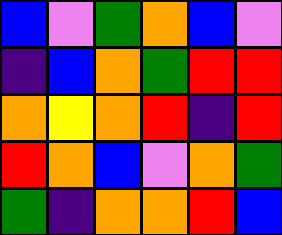[["blue", "violet", "green", "orange", "blue", "violet"], ["indigo", "blue", "orange", "green", "red", "red"], ["orange", "yellow", "orange", "red", "indigo", "red"], ["red", "orange", "blue", "violet", "orange", "green"], ["green", "indigo", "orange", "orange", "red", "blue"]]